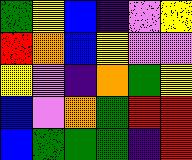[["green", "yellow", "blue", "indigo", "violet", "yellow"], ["red", "orange", "blue", "yellow", "violet", "violet"], ["yellow", "violet", "indigo", "orange", "green", "yellow"], ["blue", "violet", "orange", "green", "red", "red"], ["blue", "green", "green", "green", "indigo", "red"]]